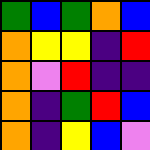[["green", "blue", "green", "orange", "blue"], ["orange", "yellow", "yellow", "indigo", "red"], ["orange", "violet", "red", "indigo", "indigo"], ["orange", "indigo", "green", "red", "blue"], ["orange", "indigo", "yellow", "blue", "violet"]]